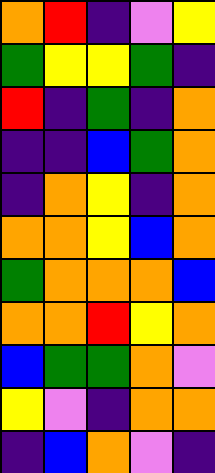[["orange", "red", "indigo", "violet", "yellow"], ["green", "yellow", "yellow", "green", "indigo"], ["red", "indigo", "green", "indigo", "orange"], ["indigo", "indigo", "blue", "green", "orange"], ["indigo", "orange", "yellow", "indigo", "orange"], ["orange", "orange", "yellow", "blue", "orange"], ["green", "orange", "orange", "orange", "blue"], ["orange", "orange", "red", "yellow", "orange"], ["blue", "green", "green", "orange", "violet"], ["yellow", "violet", "indigo", "orange", "orange"], ["indigo", "blue", "orange", "violet", "indigo"]]